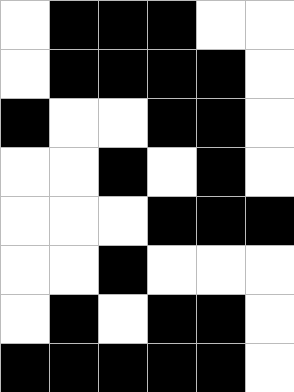[["white", "black", "black", "black", "white", "white"], ["white", "black", "black", "black", "black", "white"], ["black", "white", "white", "black", "black", "white"], ["white", "white", "black", "white", "black", "white"], ["white", "white", "white", "black", "black", "black"], ["white", "white", "black", "white", "white", "white"], ["white", "black", "white", "black", "black", "white"], ["black", "black", "black", "black", "black", "white"]]